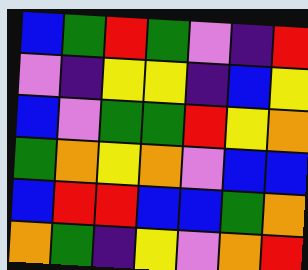[["blue", "green", "red", "green", "violet", "indigo", "red"], ["violet", "indigo", "yellow", "yellow", "indigo", "blue", "yellow"], ["blue", "violet", "green", "green", "red", "yellow", "orange"], ["green", "orange", "yellow", "orange", "violet", "blue", "blue"], ["blue", "red", "red", "blue", "blue", "green", "orange"], ["orange", "green", "indigo", "yellow", "violet", "orange", "red"]]